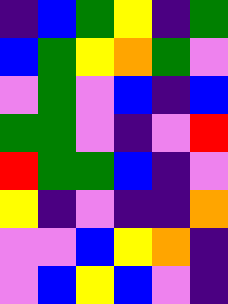[["indigo", "blue", "green", "yellow", "indigo", "green"], ["blue", "green", "yellow", "orange", "green", "violet"], ["violet", "green", "violet", "blue", "indigo", "blue"], ["green", "green", "violet", "indigo", "violet", "red"], ["red", "green", "green", "blue", "indigo", "violet"], ["yellow", "indigo", "violet", "indigo", "indigo", "orange"], ["violet", "violet", "blue", "yellow", "orange", "indigo"], ["violet", "blue", "yellow", "blue", "violet", "indigo"]]